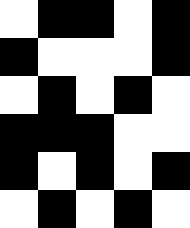[["white", "black", "black", "white", "black"], ["black", "white", "white", "white", "black"], ["white", "black", "white", "black", "white"], ["black", "black", "black", "white", "white"], ["black", "white", "black", "white", "black"], ["white", "black", "white", "black", "white"]]